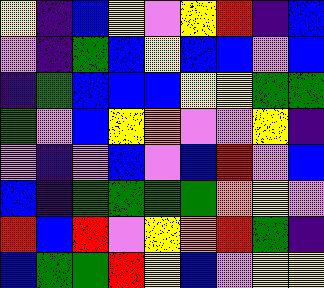[["yellow", "indigo", "blue", "yellow", "violet", "yellow", "red", "indigo", "blue"], ["violet", "indigo", "green", "blue", "yellow", "blue", "blue", "violet", "blue"], ["indigo", "green", "blue", "blue", "blue", "yellow", "yellow", "green", "green"], ["green", "violet", "blue", "yellow", "orange", "violet", "violet", "yellow", "indigo"], ["violet", "indigo", "violet", "blue", "violet", "blue", "red", "violet", "blue"], ["blue", "indigo", "green", "green", "green", "green", "orange", "yellow", "violet"], ["red", "blue", "red", "violet", "yellow", "orange", "red", "green", "indigo"], ["blue", "green", "green", "red", "yellow", "blue", "violet", "yellow", "yellow"]]